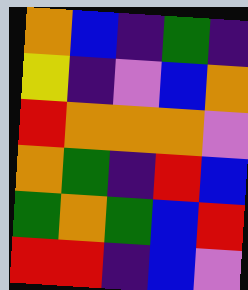[["orange", "blue", "indigo", "green", "indigo"], ["yellow", "indigo", "violet", "blue", "orange"], ["red", "orange", "orange", "orange", "violet"], ["orange", "green", "indigo", "red", "blue"], ["green", "orange", "green", "blue", "red"], ["red", "red", "indigo", "blue", "violet"]]